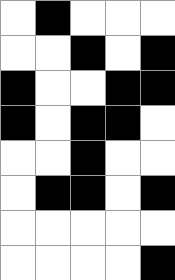[["white", "black", "white", "white", "white"], ["white", "white", "black", "white", "black"], ["black", "white", "white", "black", "black"], ["black", "white", "black", "black", "white"], ["white", "white", "black", "white", "white"], ["white", "black", "black", "white", "black"], ["white", "white", "white", "white", "white"], ["white", "white", "white", "white", "black"]]